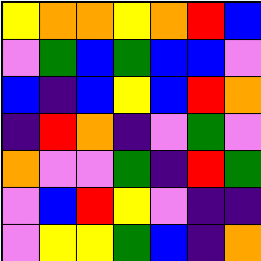[["yellow", "orange", "orange", "yellow", "orange", "red", "blue"], ["violet", "green", "blue", "green", "blue", "blue", "violet"], ["blue", "indigo", "blue", "yellow", "blue", "red", "orange"], ["indigo", "red", "orange", "indigo", "violet", "green", "violet"], ["orange", "violet", "violet", "green", "indigo", "red", "green"], ["violet", "blue", "red", "yellow", "violet", "indigo", "indigo"], ["violet", "yellow", "yellow", "green", "blue", "indigo", "orange"]]